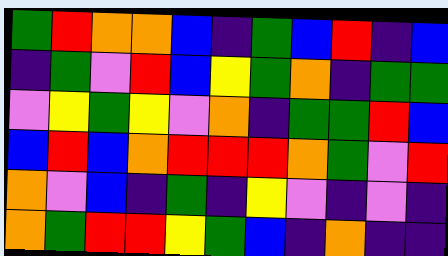[["green", "red", "orange", "orange", "blue", "indigo", "green", "blue", "red", "indigo", "blue"], ["indigo", "green", "violet", "red", "blue", "yellow", "green", "orange", "indigo", "green", "green"], ["violet", "yellow", "green", "yellow", "violet", "orange", "indigo", "green", "green", "red", "blue"], ["blue", "red", "blue", "orange", "red", "red", "red", "orange", "green", "violet", "red"], ["orange", "violet", "blue", "indigo", "green", "indigo", "yellow", "violet", "indigo", "violet", "indigo"], ["orange", "green", "red", "red", "yellow", "green", "blue", "indigo", "orange", "indigo", "indigo"]]